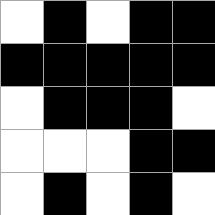[["white", "black", "white", "black", "black"], ["black", "black", "black", "black", "black"], ["white", "black", "black", "black", "white"], ["white", "white", "white", "black", "black"], ["white", "black", "white", "black", "white"]]